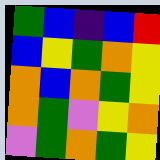[["green", "blue", "indigo", "blue", "red"], ["blue", "yellow", "green", "orange", "yellow"], ["orange", "blue", "orange", "green", "yellow"], ["orange", "green", "violet", "yellow", "orange"], ["violet", "green", "orange", "green", "yellow"]]